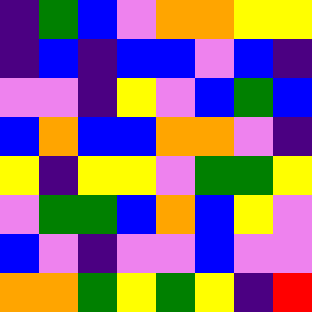[["indigo", "green", "blue", "violet", "orange", "orange", "yellow", "yellow"], ["indigo", "blue", "indigo", "blue", "blue", "violet", "blue", "indigo"], ["violet", "violet", "indigo", "yellow", "violet", "blue", "green", "blue"], ["blue", "orange", "blue", "blue", "orange", "orange", "violet", "indigo"], ["yellow", "indigo", "yellow", "yellow", "violet", "green", "green", "yellow"], ["violet", "green", "green", "blue", "orange", "blue", "yellow", "violet"], ["blue", "violet", "indigo", "violet", "violet", "blue", "violet", "violet"], ["orange", "orange", "green", "yellow", "green", "yellow", "indigo", "red"]]